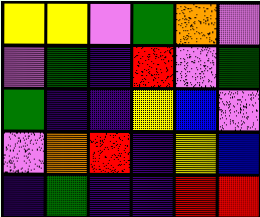[["yellow", "yellow", "violet", "green", "orange", "violet"], ["violet", "green", "indigo", "red", "violet", "green"], ["green", "indigo", "indigo", "yellow", "blue", "violet"], ["violet", "orange", "red", "indigo", "yellow", "blue"], ["indigo", "green", "indigo", "indigo", "red", "red"]]